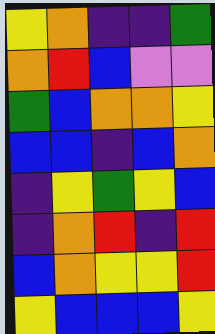[["yellow", "orange", "indigo", "indigo", "green"], ["orange", "red", "blue", "violet", "violet"], ["green", "blue", "orange", "orange", "yellow"], ["blue", "blue", "indigo", "blue", "orange"], ["indigo", "yellow", "green", "yellow", "blue"], ["indigo", "orange", "red", "indigo", "red"], ["blue", "orange", "yellow", "yellow", "red"], ["yellow", "blue", "blue", "blue", "yellow"]]